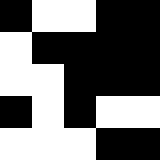[["black", "white", "white", "black", "black"], ["white", "black", "black", "black", "black"], ["white", "white", "black", "black", "black"], ["black", "white", "black", "white", "white"], ["white", "white", "white", "black", "black"]]